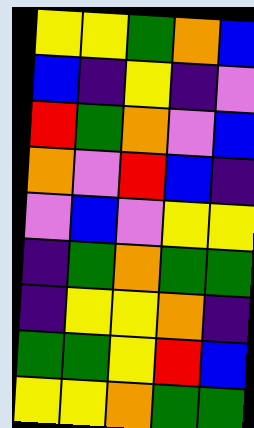[["yellow", "yellow", "green", "orange", "blue"], ["blue", "indigo", "yellow", "indigo", "violet"], ["red", "green", "orange", "violet", "blue"], ["orange", "violet", "red", "blue", "indigo"], ["violet", "blue", "violet", "yellow", "yellow"], ["indigo", "green", "orange", "green", "green"], ["indigo", "yellow", "yellow", "orange", "indigo"], ["green", "green", "yellow", "red", "blue"], ["yellow", "yellow", "orange", "green", "green"]]